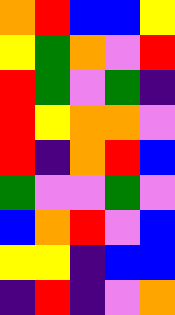[["orange", "red", "blue", "blue", "yellow"], ["yellow", "green", "orange", "violet", "red"], ["red", "green", "violet", "green", "indigo"], ["red", "yellow", "orange", "orange", "violet"], ["red", "indigo", "orange", "red", "blue"], ["green", "violet", "violet", "green", "violet"], ["blue", "orange", "red", "violet", "blue"], ["yellow", "yellow", "indigo", "blue", "blue"], ["indigo", "red", "indigo", "violet", "orange"]]